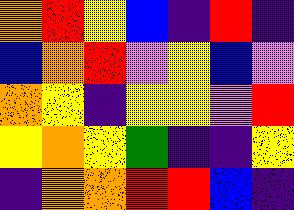[["orange", "red", "yellow", "blue", "indigo", "red", "indigo"], ["blue", "orange", "red", "violet", "yellow", "blue", "violet"], ["orange", "yellow", "indigo", "yellow", "yellow", "violet", "red"], ["yellow", "orange", "yellow", "green", "indigo", "indigo", "yellow"], ["indigo", "orange", "orange", "red", "red", "blue", "indigo"]]